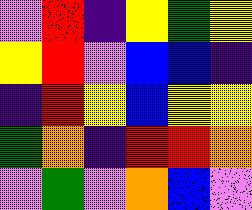[["violet", "red", "indigo", "yellow", "green", "yellow"], ["yellow", "red", "violet", "blue", "blue", "indigo"], ["indigo", "red", "yellow", "blue", "yellow", "yellow"], ["green", "orange", "indigo", "red", "red", "orange"], ["violet", "green", "violet", "orange", "blue", "violet"]]